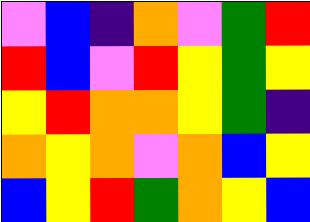[["violet", "blue", "indigo", "orange", "violet", "green", "red"], ["red", "blue", "violet", "red", "yellow", "green", "yellow"], ["yellow", "red", "orange", "orange", "yellow", "green", "indigo"], ["orange", "yellow", "orange", "violet", "orange", "blue", "yellow"], ["blue", "yellow", "red", "green", "orange", "yellow", "blue"]]